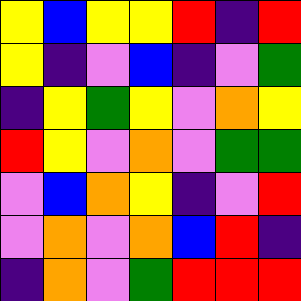[["yellow", "blue", "yellow", "yellow", "red", "indigo", "red"], ["yellow", "indigo", "violet", "blue", "indigo", "violet", "green"], ["indigo", "yellow", "green", "yellow", "violet", "orange", "yellow"], ["red", "yellow", "violet", "orange", "violet", "green", "green"], ["violet", "blue", "orange", "yellow", "indigo", "violet", "red"], ["violet", "orange", "violet", "orange", "blue", "red", "indigo"], ["indigo", "orange", "violet", "green", "red", "red", "red"]]